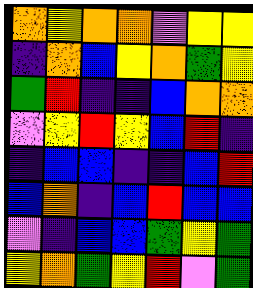[["orange", "yellow", "orange", "orange", "violet", "yellow", "yellow"], ["indigo", "orange", "blue", "yellow", "orange", "green", "yellow"], ["green", "red", "indigo", "indigo", "blue", "orange", "orange"], ["violet", "yellow", "red", "yellow", "blue", "red", "indigo"], ["indigo", "blue", "blue", "indigo", "indigo", "blue", "red"], ["blue", "orange", "indigo", "blue", "red", "blue", "blue"], ["violet", "indigo", "blue", "blue", "green", "yellow", "green"], ["yellow", "orange", "green", "yellow", "red", "violet", "green"]]